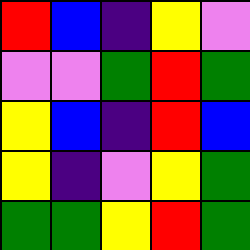[["red", "blue", "indigo", "yellow", "violet"], ["violet", "violet", "green", "red", "green"], ["yellow", "blue", "indigo", "red", "blue"], ["yellow", "indigo", "violet", "yellow", "green"], ["green", "green", "yellow", "red", "green"]]